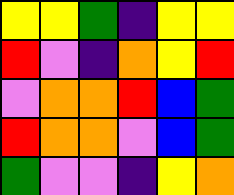[["yellow", "yellow", "green", "indigo", "yellow", "yellow"], ["red", "violet", "indigo", "orange", "yellow", "red"], ["violet", "orange", "orange", "red", "blue", "green"], ["red", "orange", "orange", "violet", "blue", "green"], ["green", "violet", "violet", "indigo", "yellow", "orange"]]